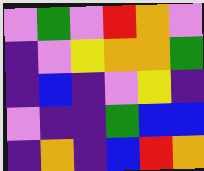[["violet", "green", "violet", "red", "orange", "violet"], ["indigo", "violet", "yellow", "orange", "orange", "green"], ["indigo", "blue", "indigo", "violet", "yellow", "indigo"], ["violet", "indigo", "indigo", "green", "blue", "blue"], ["indigo", "orange", "indigo", "blue", "red", "orange"]]